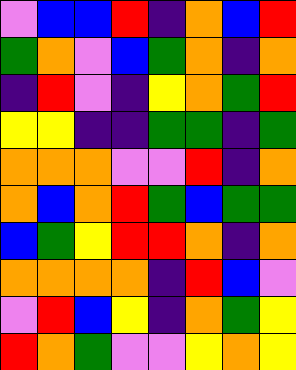[["violet", "blue", "blue", "red", "indigo", "orange", "blue", "red"], ["green", "orange", "violet", "blue", "green", "orange", "indigo", "orange"], ["indigo", "red", "violet", "indigo", "yellow", "orange", "green", "red"], ["yellow", "yellow", "indigo", "indigo", "green", "green", "indigo", "green"], ["orange", "orange", "orange", "violet", "violet", "red", "indigo", "orange"], ["orange", "blue", "orange", "red", "green", "blue", "green", "green"], ["blue", "green", "yellow", "red", "red", "orange", "indigo", "orange"], ["orange", "orange", "orange", "orange", "indigo", "red", "blue", "violet"], ["violet", "red", "blue", "yellow", "indigo", "orange", "green", "yellow"], ["red", "orange", "green", "violet", "violet", "yellow", "orange", "yellow"]]